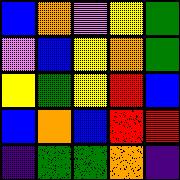[["blue", "orange", "violet", "yellow", "green"], ["violet", "blue", "yellow", "orange", "green"], ["yellow", "green", "yellow", "red", "blue"], ["blue", "orange", "blue", "red", "red"], ["indigo", "green", "green", "orange", "indigo"]]